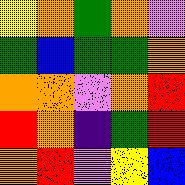[["yellow", "orange", "green", "orange", "violet"], ["green", "blue", "green", "green", "orange"], ["orange", "orange", "violet", "orange", "red"], ["red", "orange", "indigo", "green", "red"], ["orange", "red", "violet", "yellow", "blue"]]